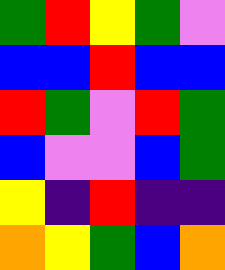[["green", "red", "yellow", "green", "violet"], ["blue", "blue", "red", "blue", "blue"], ["red", "green", "violet", "red", "green"], ["blue", "violet", "violet", "blue", "green"], ["yellow", "indigo", "red", "indigo", "indigo"], ["orange", "yellow", "green", "blue", "orange"]]